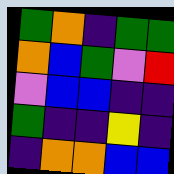[["green", "orange", "indigo", "green", "green"], ["orange", "blue", "green", "violet", "red"], ["violet", "blue", "blue", "indigo", "indigo"], ["green", "indigo", "indigo", "yellow", "indigo"], ["indigo", "orange", "orange", "blue", "blue"]]